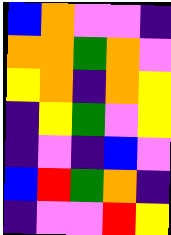[["blue", "orange", "violet", "violet", "indigo"], ["orange", "orange", "green", "orange", "violet"], ["yellow", "orange", "indigo", "orange", "yellow"], ["indigo", "yellow", "green", "violet", "yellow"], ["indigo", "violet", "indigo", "blue", "violet"], ["blue", "red", "green", "orange", "indigo"], ["indigo", "violet", "violet", "red", "yellow"]]